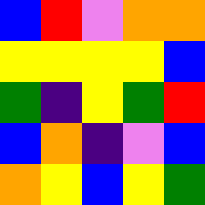[["blue", "red", "violet", "orange", "orange"], ["yellow", "yellow", "yellow", "yellow", "blue"], ["green", "indigo", "yellow", "green", "red"], ["blue", "orange", "indigo", "violet", "blue"], ["orange", "yellow", "blue", "yellow", "green"]]